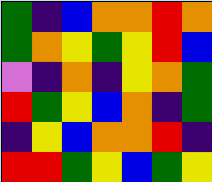[["green", "indigo", "blue", "orange", "orange", "red", "orange"], ["green", "orange", "yellow", "green", "yellow", "red", "blue"], ["violet", "indigo", "orange", "indigo", "yellow", "orange", "green"], ["red", "green", "yellow", "blue", "orange", "indigo", "green"], ["indigo", "yellow", "blue", "orange", "orange", "red", "indigo"], ["red", "red", "green", "yellow", "blue", "green", "yellow"]]